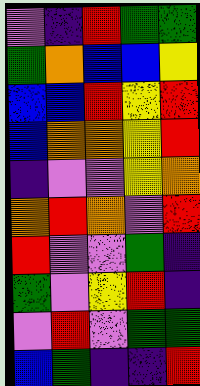[["violet", "indigo", "red", "green", "green"], ["green", "orange", "blue", "blue", "yellow"], ["blue", "blue", "red", "yellow", "red"], ["blue", "orange", "orange", "yellow", "red"], ["indigo", "violet", "violet", "yellow", "orange"], ["orange", "red", "orange", "violet", "red"], ["red", "violet", "violet", "green", "indigo"], ["green", "violet", "yellow", "red", "indigo"], ["violet", "red", "violet", "green", "green"], ["blue", "green", "indigo", "indigo", "red"]]